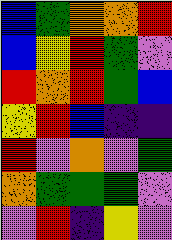[["blue", "green", "orange", "orange", "red"], ["blue", "yellow", "red", "green", "violet"], ["red", "orange", "red", "green", "blue"], ["yellow", "red", "blue", "indigo", "indigo"], ["red", "violet", "orange", "violet", "green"], ["orange", "green", "green", "green", "violet"], ["violet", "red", "indigo", "yellow", "violet"]]